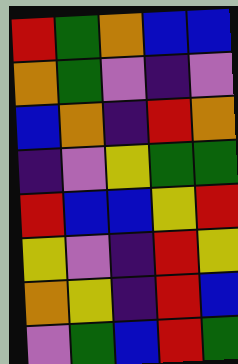[["red", "green", "orange", "blue", "blue"], ["orange", "green", "violet", "indigo", "violet"], ["blue", "orange", "indigo", "red", "orange"], ["indigo", "violet", "yellow", "green", "green"], ["red", "blue", "blue", "yellow", "red"], ["yellow", "violet", "indigo", "red", "yellow"], ["orange", "yellow", "indigo", "red", "blue"], ["violet", "green", "blue", "red", "green"]]